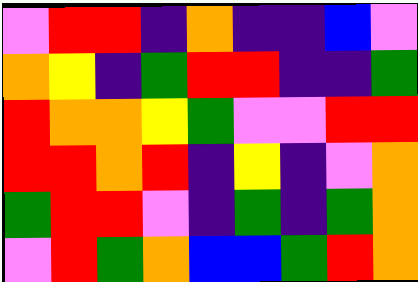[["violet", "red", "red", "indigo", "orange", "indigo", "indigo", "blue", "violet"], ["orange", "yellow", "indigo", "green", "red", "red", "indigo", "indigo", "green"], ["red", "orange", "orange", "yellow", "green", "violet", "violet", "red", "red"], ["red", "red", "orange", "red", "indigo", "yellow", "indigo", "violet", "orange"], ["green", "red", "red", "violet", "indigo", "green", "indigo", "green", "orange"], ["violet", "red", "green", "orange", "blue", "blue", "green", "red", "orange"]]